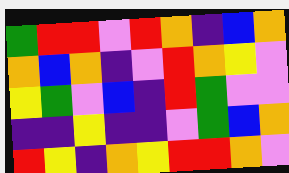[["green", "red", "red", "violet", "red", "orange", "indigo", "blue", "orange"], ["orange", "blue", "orange", "indigo", "violet", "red", "orange", "yellow", "violet"], ["yellow", "green", "violet", "blue", "indigo", "red", "green", "violet", "violet"], ["indigo", "indigo", "yellow", "indigo", "indigo", "violet", "green", "blue", "orange"], ["red", "yellow", "indigo", "orange", "yellow", "red", "red", "orange", "violet"]]